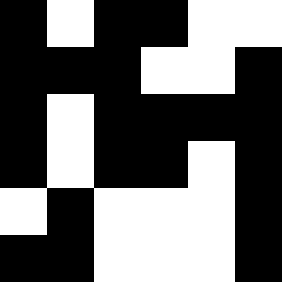[["black", "white", "black", "black", "white", "white"], ["black", "black", "black", "white", "white", "black"], ["black", "white", "black", "black", "black", "black"], ["black", "white", "black", "black", "white", "black"], ["white", "black", "white", "white", "white", "black"], ["black", "black", "white", "white", "white", "black"]]